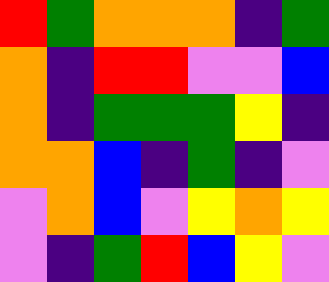[["red", "green", "orange", "orange", "orange", "indigo", "green"], ["orange", "indigo", "red", "red", "violet", "violet", "blue"], ["orange", "indigo", "green", "green", "green", "yellow", "indigo"], ["orange", "orange", "blue", "indigo", "green", "indigo", "violet"], ["violet", "orange", "blue", "violet", "yellow", "orange", "yellow"], ["violet", "indigo", "green", "red", "blue", "yellow", "violet"]]